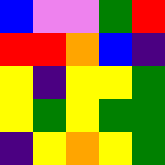[["blue", "violet", "violet", "green", "red"], ["red", "red", "orange", "blue", "indigo"], ["yellow", "indigo", "yellow", "yellow", "green"], ["yellow", "green", "yellow", "green", "green"], ["indigo", "yellow", "orange", "yellow", "green"]]